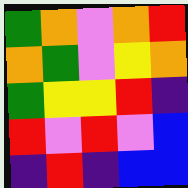[["green", "orange", "violet", "orange", "red"], ["orange", "green", "violet", "yellow", "orange"], ["green", "yellow", "yellow", "red", "indigo"], ["red", "violet", "red", "violet", "blue"], ["indigo", "red", "indigo", "blue", "blue"]]